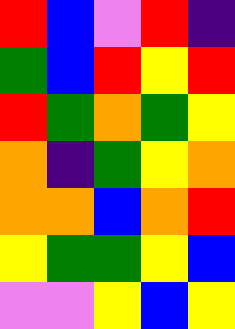[["red", "blue", "violet", "red", "indigo"], ["green", "blue", "red", "yellow", "red"], ["red", "green", "orange", "green", "yellow"], ["orange", "indigo", "green", "yellow", "orange"], ["orange", "orange", "blue", "orange", "red"], ["yellow", "green", "green", "yellow", "blue"], ["violet", "violet", "yellow", "blue", "yellow"]]